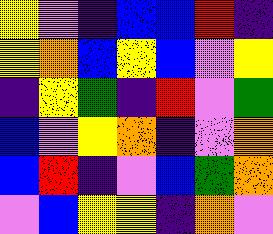[["yellow", "violet", "indigo", "blue", "blue", "red", "indigo"], ["yellow", "orange", "blue", "yellow", "blue", "violet", "yellow"], ["indigo", "yellow", "green", "indigo", "red", "violet", "green"], ["blue", "violet", "yellow", "orange", "indigo", "violet", "orange"], ["blue", "red", "indigo", "violet", "blue", "green", "orange"], ["violet", "blue", "yellow", "yellow", "indigo", "orange", "violet"]]